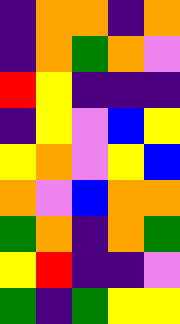[["indigo", "orange", "orange", "indigo", "orange"], ["indigo", "orange", "green", "orange", "violet"], ["red", "yellow", "indigo", "indigo", "indigo"], ["indigo", "yellow", "violet", "blue", "yellow"], ["yellow", "orange", "violet", "yellow", "blue"], ["orange", "violet", "blue", "orange", "orange"], ["green", "orange", "indigo", "orange", "green"], ["yellow", "red", "indigo", "indigo", "violet"], ["green", "indigo", "green", "yellow", "yellow"]]